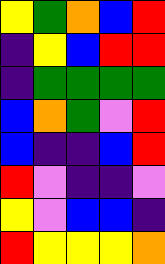[["yellow", "green", "orange", "blue", "red"], ["indigo", "yellow", "blue", "red", "red"], ["indigo", "green", "green", "green", "green"], ["blue", "orange", "green", "violet", "red"], ["blue", "indigo", "indigo", "blue", "red"], ["red", "violet", "indigo", "indigo", "violet"], ["yellow", "violet", "blue", "blue", "indigo"], ["red", "yellow", "yellow", "yellow", "orange"]]